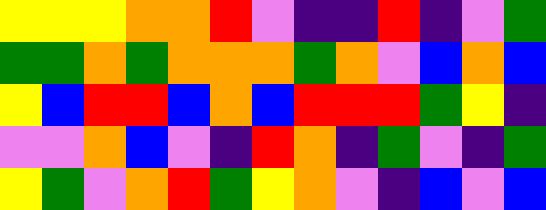[["yellow", "yellow", "yellow", "orange", "orange", "red", "violet", "indigo", "indigo", "red", "indigo", "violet", "green"], ["green", "green", "orange", "green", "orange", "orange", "orange", "green", "orange", "violet", "blue", "orange", "blue"], ["yellow", "blue", "red", "red", "blue", "orange", "blue", "red", "red", "red", "green", "yellow", "indigo"], ["violet", "violet", "orange", "blue", "violet", "indigo", "red", "orange", "indigo", "green", "violet", "indigo", "green"], ["yellow", "green", "violet", "orange", "red", "green", "yellow", "orange", "violet", "indigo", "blue", "violet", "blue"]]